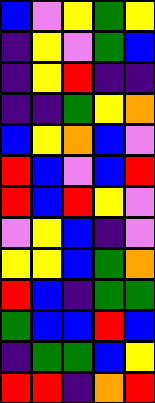[["blue", "violet", "yellow", "green", "yellow"], ["indigo", "yellow", "violet", "green", "blue"], ["indigo", "yellow", "red", "indigo", "indigo"], ["indigo", "indigo", "green", "yellow", "orange"], ["blue", "yellow", "orange", "blue", "violet"], ["red", "blue", "violet", "blue", "red"], ["red", "blue", "red", "yellow", "violet"], ["violet", "yellow", "blue", "indigo", "violet"], ["yellow", "yellow", "blue", "green", "orange"], ["red", "blue", "indigo", "green", "green"], ["green", "blue", "blue", "red", "blue"], ["indigo", "green", "green", "blue", "yellow"], ["red", "red", "indigo", "orange", "red"]]